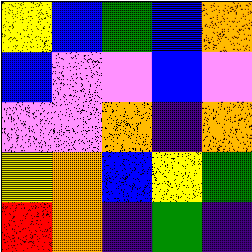[["yellow", "blue", "green", "blue", "orange"], ["blue", "violet", "violet", "blue", "violet"], ["violet", "violet", "orange", "indigo", "orange"], ["yellow", "orange", "blue", "yellow", "green"], ["red", "orange", "indigo", "green", "indigo"]]